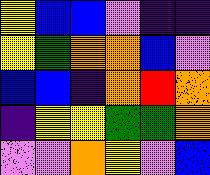[["yellow", "blue", "blue", "violet", "indigo", "indigo"], ["yellow", "green", "orange", "orange", "blue", "violet"], ["blue", "blue", "indigo", "orange", "red", "orange"], ["indigo", "yellow", "yellow", "green", "green", "orange"], ["violet", "violet", "orange", "yellow", "violet", "blue"]]